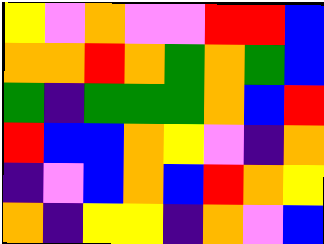[["yellow", "violet", "orange", "violet", "violet", "red", "red", "blue"], ["orange", "orange", "red", "orange", "green", "orange", "green", "blue"], ["green", "indigo", "green", "green", "green", "orange", "blue", "red"], ["red", "blue", "blue", "orange", "yellow", "violet", "indigo", "orange"], ["indigo", "violet", "blue", "orange", "blue", "red", "orange", "yellow"], ["orange", "indigo", "yellow", "yellow", "indigo", "orange", "violet", "blue"]]